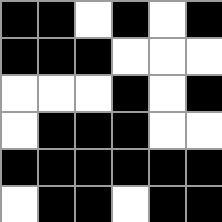[["black", "black", "white", "black", "white", "black"], ["black", "black", "black", "white", "white", "white"], ["white", "white", "white", "black", "white", "black"], ["white", "black", "black", "black", "white", "white"], ["black", "black", "black", "black", "black", "black"], ["white", "black", "black", "white", "black", "black"]]